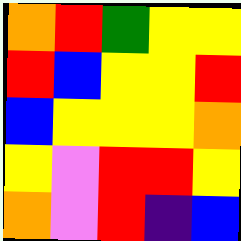[["orange", "red", "green", "yellow", "yellow"], ["red", "blue", "yellow", "yellow", "red"], ["blue", "yellow", "yellow", "yellow", "orange"], ["yellow", "violet", "red", "red", "yellow"], ["orange", "violet", "red", "indigo", "blue"]]